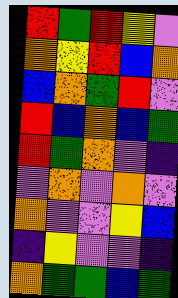[["red", "green", "red", "yellow", "violet"], ["orange", "yellow", "red", "blue", "orange"], ["blue", "orange", "green", "red", "violet"], ["red", "blue", "orange", "blue", "green"], ["red", "green", "orange", "violet", "indigo"], ["violet", "orange", "violet", "orange", "violet"], ["orange", "violet", "violet", "yellow", "blue"], ["indigo", "yellow", "violet", "violet", "indigo"], ["orange", "green", "green", "blue", "green"]]